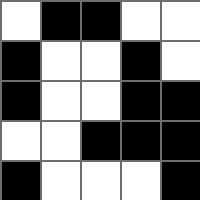[["white", "black", "black", "white", "white"], ["black", "white", "white", "black", "white"], ["black", "white", "white", "black", "black"], ["white", "white", "black", "black", "black"], ["black", "white", "white", "white", "black"]]